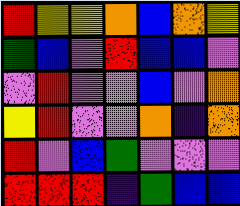[["red", "yellow", "yellow", "orange", "blue", "orange", "yellow"], ["green", "blue", "violet", "red", "blue", "blue", "violet"], ["violet", "red", "violet", "violet", "blue", "violet", "orange"], ["yellow", "red", "violet", "violet", "orange", "indigo", "orange"], ["red", "violet", "blue", "green", "violet", "violet", "violet"], ["red", "red", "red", "indigo", "green", "blue", "blue"]]